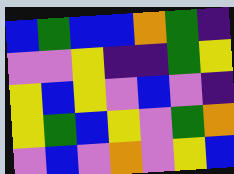[["blue", "green", "blue", "blue", "orange", "green", "indigo"], ["violet", "violet", "yellow", "indigo", "indigo", "green", "yellow"], ["yellow", "blue", "yellow", "violet", "blue", "violet", "indigo"], ["yellow", "green", "blue", "yellow", "violet", "green", "orange"], ["violet", "blue", "violet", "orange", "violet", "yellow", "blue"]]